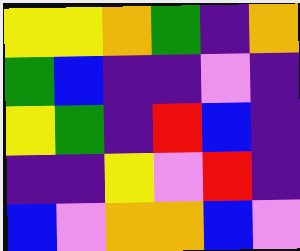[["yellow", "yellow", "orange", "green", "indigo", "orange"], ["green", "blue", "indigo", "indigo", "violet", "indigo"], ["yellow", "green", "indigo", "red", "blue", "indigo"], ["indigo", "indigo", "yellow", "violet", "red", "indigo"], ["blue", "violet", "orange", "orange", "blue", "violet"]]